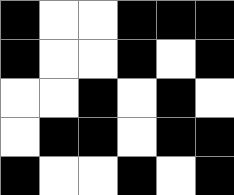[["black", "white", "white", "black", "black", "black"], ["black", "white", "white", "black", "white", "black"], ["white", "white", "black", "white", "black", "white"], ["white", "black", "black", "white", "black", "black"], ["black", "white", "white", "black", "white", "black"]]